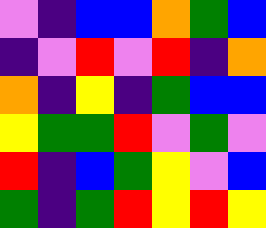[["violet", "indigo", "blue", "blue", "orange", "green", "blue"], ["indigo", "violet", "red", "violet", "red", "indigo", "orange"], ["orange", "indigo", "yellow", "indigo", "green", "blue", "blue"], ["yellow", "green", "green", "red", "violet", "green", "violet"], ["red", "indigo", "blue", "green", "yellow", "violet", "blue"], ["green", "indigo", "green", "red", "yellow", "red", "yellow"]]